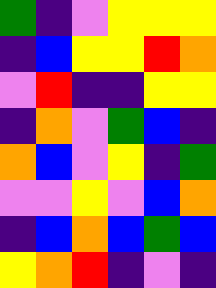[["green", "indigo", "violet", "yellow", "yellow", "yellow"], ["indigo", "blue", "yellow", "yellow", "red", "orange"], ["violet", "red", "indigo", "indigo", "yellow", "yellow"], ["indigo", "orange", "violet", "green", "blue", "indigo"], ["orange", "blue", "violet", "yellow", "indigo", "green"], ["violet", "violet", "yellow", "violet", "blue", "orange"], ["indigo", "blue", "orange", "blue", "green", "blue"], ["yellow", "orange", "red", "indigo", "violet", "indigo"]]